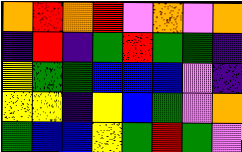[["orange", "red", "orange", "red", "violet", "orange", "violet", "orange"], ["indigo", "red", "indigo", "green", "red", "green", "green", "indigo"], ["yellow", "green", "green", "blue", "blue", "blue", "violet", "indigo"], ["yellow", "yellow", "indigo", "yellow", "blue", "green", "violet", "orange"], ["green", "blue", "blue", "yellow", "green", "red", "green", "violet"]]